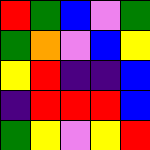[["red", "green", "blue", "violet", "green"], ["green", "orange", "violet", "blue", "yellow"], ["yellow", "red", "indigo", "indigo", "blue"], ["indigo", "red", "red", "red", "blue"], ["green", "yellow", "violet", "yellow", "red"]]